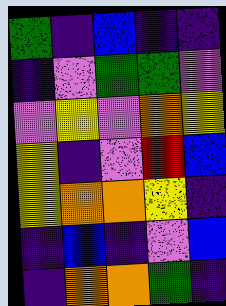[["green", "indigo", "blue", "indigo", "indigo"], ["indigo", "violet", "green", "green", "violet"], ["violet", "yellow", "violet", "orange", "yellow"], ["yellow", "indigo", "violet", "red", "blue"], ["yellow", "orange", "orange", "yellow", "indigo"], ["indigo", "blue", "indigo", "violet", "blue"], ["indigo", "orange", "orange", "green", "indigo"]]